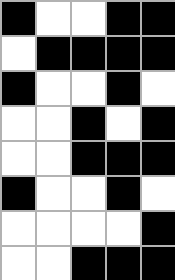[["black", "white", "white", "black", "black"], ["white", "black", "black", "black", "black"], ["black", "white", "white", "black", "white"], ["white", "white", "black", "white", "black"], ["white", "white", "black", "black", "black"], ["black", "white", "white", "black", "white"], ["white", "white", "white", "white", "black"], ["white", "white", "black", "black", "black"]]